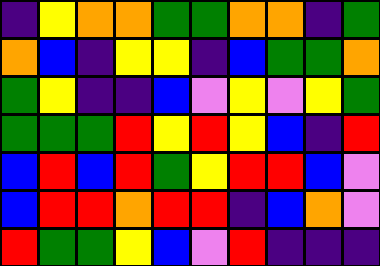[["indigo", "yellow", "orange", "orange", "green", "green", "orange", "orange", "indigo", "green"], ["orange", "blue", "indigo", "yellow", "yellow", "indigo", "blue", "green", "green", "orange"], ["green", "yellow", "indigo", "indigo", "blue", "violet", "yellow", "violet", "yellow", "green"], ["green", "green", "green", "red", "yellow", "red", "yellow", "blue", "indigo", "red"], ["blue", "red", "blue", "red", "green", "yellow", "red", "red", "blue", "violet"], ["blue", "red", "red", "orange", "red", "red", "indigo", "blue", "orange", "violet"], ["red", "green", "green", "yellow", "blue", "violet", "red", "indigo", "indigo", "indigo"]]